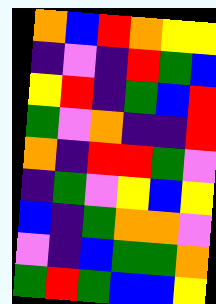[["orange", "blue", "red", "orange", "yellow", "yellow"], ["indigo", "violet", "indigo", "red", "green", "blue"], ["yellow", "red", "indigo", "green", "blue", "red"], ["green", "violet", "orange", "indigo", "indigo", "red"], ["orange", "indigo", "red", "red", "green", "violet"], ["indigo", "green", "violet", "yellow", "blue", "yellow"], ["blue", "indigo", "green", "orange", "orange", "violet"], ["violet", "indigo", "blue", "green", "green", "orange"], ["green", "red", "green", "blue", "blue", "yellow"]]